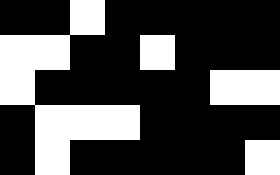[["black", "black", "white", "black", "black", "black", "black", "black"], ["white", "white", "black", "black", "white", "black", "black", "black"], ["white", "black", "black", "black", "black", "black", "white", "white"], ["black", "white", "white", "white", "black", "black", "black", "black"], ["black", "white", "black", "black", "black", "black", "black", "white"]]